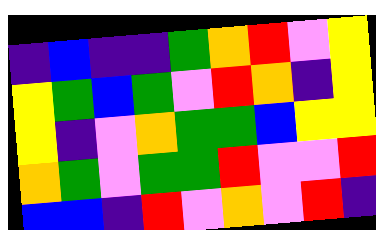[["indigo", "blue", "indigo", "indigo", "green", "orange", "red", "violet", "yellow"], ["yellow", "green", "blue", "green", "violet", "red", "orange", "indigo", "yellow"], ["yellow", "indigo", "violet", "orange", "green", "green", "blue", "yellow", "yellow"], ["orange", "green", "violet", "green", "green", "red", "violet", "violet", "red"], ["blue", "blue", "indigo", "red", "violet", "orange", "violet", "red", "indigo"]]